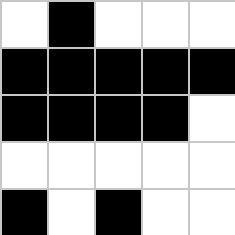[["white", "black", "white", "white", "white"], ["black", "black", "black", "black", "black"], ["black", "black", "black", "black", "white"], ["white", "white", "white", "white", "white"], ["black", "white", "black", "white", "white"]]